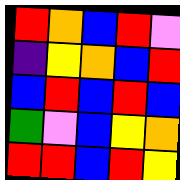[["red", "orange", "blue", "red", "violet"], ["indigo", "yellow", "orange", "blue", "red"], ["blue", "red", "blue", "red", "blue"], ["green", "violet", "blue", "yellow", "orange"], ["red", "red", "blue", "red", "yellow"]]